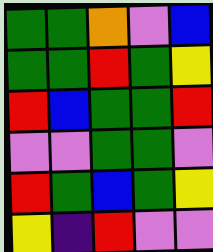[["green", "green", "orange", "violet", "blue"], ["green", "green", "red", "green", "yellow"], ["red", "blue", "green", "green", "red"], ["violet", "violet", "green", "green", "violet"], ["red", "green", "blue", "green", "yellow"], ["yellow", "indigo", "red", "violet", "violet"]]